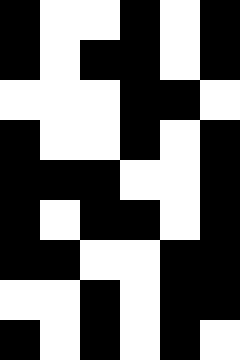[["black", "white", "white", "black", "white", "black"], ["black", "white", "black", "black", "white", "black"], ["white", "white", "white", "black", "black", "white"], ["black", "white", "white", "black", "white", "black"], ["black", "black", "black", "white", "white", "black"], ["black", "white", "black", "black", "white", "black"], ["black", "black", "white", "white", "black", "black"], ["white", "white", "black", "white", "black", "black"], ["black", "white", "black", "white", "black", "white"]]